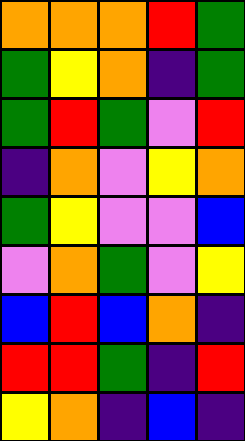[["orange", "orange", "orange", "red", "green"], ["green", "yellow", "orange", "indigo", "green"], ["green", "red", "green", "violet", "red"], ["indigo", "orange", "violet", "yellow", "orange"], ["green", "yellow", "violet", "violet", "blue"], ["violet", "orange", "green", "violet", "yellow"], ["blue", "red", "blue", "orange", "indigo"], ["red", "red", "green", "indigo", "red"], ["yellow", "orange", "indigo", "blue", "indigo"]]